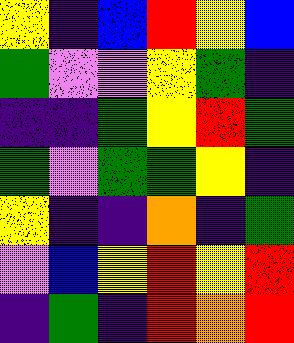[["yellow", "indigo", "blue", "red", "yellow", "blue"], ["green", "violet", "violet", "yellow", "green", "indigo"], ["indigo", "indigo", "green", "yellow", "red", "green"], ["green", "violet", "green", "green", "yellow", "indigo"], ["yellow", "indigo", "indigo", "orange", "indigo", "green"], ["violet", "blue", "yellow", "red", "yellow", "red"], ["indigo", "green", "indigo", "red", "orange", "red"]]